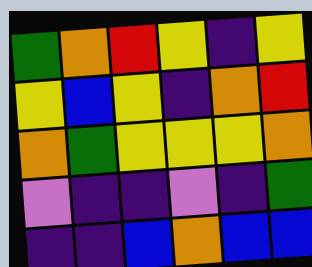[["green", "orange", "red", "yellow", "indigo", "yellow"], ["yellow", "blue", "yellow", "indigo", "orange", "red"], ["orange", "green", "yellow", "yellow", "yellow", "orange"], ["violet", "indigo", "indigo", "violet", "indigo", "green"], ["indigo", "indigo", "blue", "orange", "blue", "blue"]]